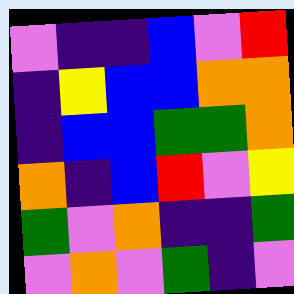[["violet", "indigo", "indigo", "blue", "violet", "red"], ["indigo", "yellow", "blue", "blue", "orange", "orange"], ["indigo", "blue", "blue", "green", "green", "orange"], ["orange", "indigo", "blue", "red", "violet", "yellow"], ["green", "violet", "orange", "indigo", "indigo", "green"], ["violet", "orange", "violet", "green", "indigo", "violet"]]